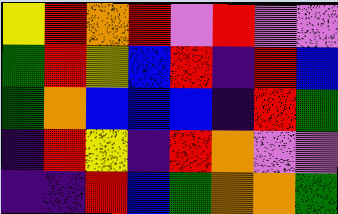[["yellow", "red", "orange", "red", "violet", "red", "violet", "violet"], ["green", "red", "yellow", "blue", "red", "indigo", "red", "blue"], ["green", "orange", "blue", "blue", "blue", "indigo", "red", "green"], ["indigo", "red", "yellow", "indigo", "red", "orange", "violet", "violet"], ["indigo", "indigo", "red", "blue", "green", "orange", "orange", "green"]]